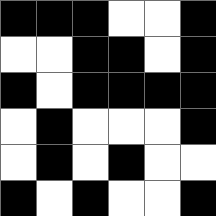[["black", "black", "black", "white", "white", "black"], ["white", "white", "black", "black", "white", "black"], ["black", "white", "black", "black", "black", "black"], ["white", "black", "white", "white", "white", "black"], ["white", "black", "white", "black", "white", "white"], ["black", "white", "black", "white", "white", "black"]]